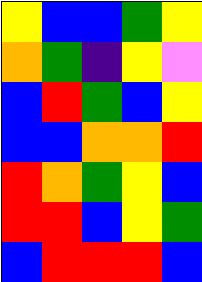[["yellow", "blue", "blue", "green", "yellow"], ["orange", "green", "indigo", "yellow", "violet"], ["blue", "red", "green", "blue", "yellow"], ["blue", "blue", "orange", "orange", "red"], ["red", "orange", "green", "yellow", "blue"], ["red", "red", "blue", "yellow", "green"], ["blue", "red", "red", "red", "blue"]]